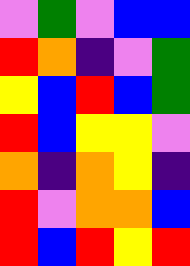[["violet", "green", "violet", "blue", "blue"], ["red", "orange", "indigo", "violet", "green"], ["yellow", "blue", "red", "blue", "green"], ["red", "blue", "yellow", "yellow", "violet"], ["orange", "indigo", "orange", "yellow", "indigo"], ["red", "violet", "orange", "orange", "blue"], ["red", "blue", "red", "yellow", "red"]]